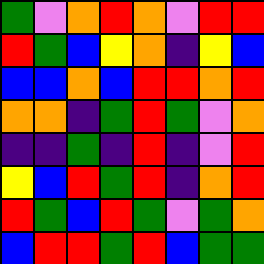[["green", "violet", "orange", "red", "orange", "violet", "red", "red"], ["red", "green", "blue", "yellow", "orange", "indigo", "yellow", "blue"], ["blue", "blue", "orange", "blue", "red", "red", "orange", "red"], ["orange", "orange", "indigo", "green", "red", "green", "violet", "orange"], ["indigo", "indigo", "green", "indigo", "red", "indigo", "violet", "red"], ["yellow", "blue", "red", "green", "red", "indigo", "orange", "red"], ["red", "green", "blue", "red", "green", "violet", "green", "orange"], ["blue", "red", "red", "green", "red", "blue", "green", "green"]]